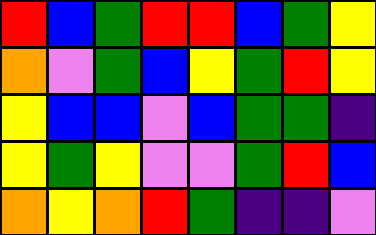[["red", "blue", "green", "red", "red", "blue", "green", "yellow"], ["orange", "violet", "green", "blue", "yellow", "green", "red", "yellow"], ["yellow", "blue", "blue", "violet", "blue", "green", "green", "indigo"], ["yellow", "green", "yellow", "violet", "violet", "green", "red", "blue"], ["orange", "yellow", "orange", "red", "green", "indigo", "indigo", "violet"]]